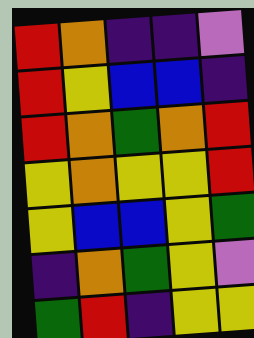[["red", "orange", "indigo", "indigo", "violet"], ["red", "yellow", "blue", "blue", "indigo"], ["red", "orange", "green", "orange", "red"], ["yellow", "orange", "yellow", "yellow", "red"], ["yellow", "blue", "blue", "yellow", "green"], ["indigo", "orange", "green", "yellow", "violet"], ["green", "red", "indigo", "yellow", "yellow"]]